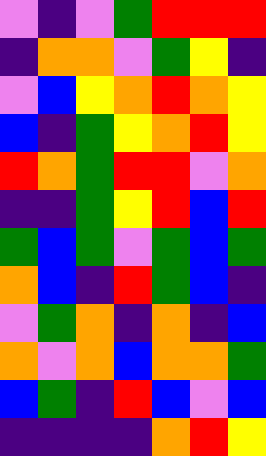[["violet", "indigo", "violet", "green", "red", "red", "red"], ["indigo", "orange", "orange", "violet", "green", "yellow", "indigo"], ["violet", "blue", "yellow", "orange", "red", "orange", "yellow"], ["blue", "indigo", "green", "yellow", "orange", "red", "yellow"], ["red", "orange", "green", "red", "red", "violet", "orange"], ["indigo", "indigo", "green", "yellow", "red", "blue", "red"], ["green", "blue", "green", "violet", "green", "blue", "green"], ["orange", "blue", "indigo", "red", "green", "blue", "indigo"], ["violet", "green", "orange", "indigo", "orange", "indigo", "blue"], ["orange", "violet", "orange", "blue", "orange", "orange", "green"], ["blue", "green", "indigo", "red", "blue", "violet", "blue"], ["indigo", "indigo", "indigo", "indigo", "orange", "red", "yellow"]]